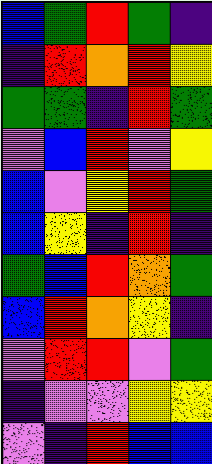[["blue", "green", "red", "green", "indigo"], ["indigo", "red", "orange", "red", "yellow"], ["green", "green", "indigo", "red", "green"], ["violet", "blue", "red", "violet", "yellow"], ["blue", "violet", "yellow", "red", "green"], ["blue", "yellow", "indigo", "red", "indigo"], ["green", "blue", "red", "orange", "green"], ["blue", "red", "orange", "yellow", "indigo"], ["violet", "red", "red", "violet", "green"], ["indigo", "violet", "violet", "yellow", "yellow"], ["violet", "indigo", "red", "blue", "blue"]]